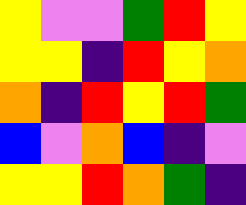[["yellow", "violet", "violet", "green", "red", "yellow"], ["yellow", "yellow", "indigo", "red", "yellow", "orange"], ["orange", "indigo", "red", "yellow", "red", "green"], ["blue", "violet", "orange", "blue", "indigo", "violet"], ["yellow", "yellow", "red", "orange", "green", "indigo"]]